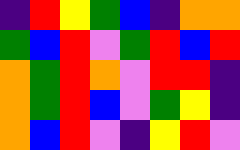[["indigo", "red", "yellow", "green", "blue", "indigo", "orange", "orange"], ["green", "blue", "red", "violet", "green", "red", "blue", "red"], ["orange", "green", "red", "orange", "violet", "red", "red", "indigo"], ["orange", "green", "red", "blue", "violet", "green", "yellow", "indigo"], ["orange", "blue", "red", "violet", "indigo", "yellow", "red", "violet"]]